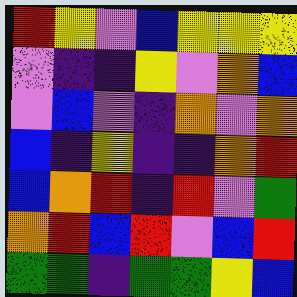[["red", "yellow", "violet", "blue", "yellow", "yellow", "yellow"], ["violet", "indigo", "indigo", "yellow", "violet", "orange", "blue"], ["violet", "blue", "violet", "indigo", "orange", "violet", "orange"], ["blue", "indigo", "yellow", "indigo", "indigo", "orange", "red"], ["blue", "orange", "red", "indigo", "red", "violet", "green"], ["orange", "red", "blue", "red", "violet", "blue", "red"], ["green", "green", "indigo", "green", "green", "yellow", "blue"]]